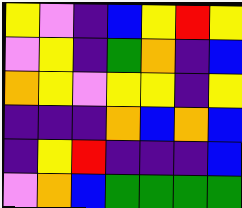[["yellow", "violet", "indigo", "blue", "yellow", "red", "yellow"], ["violet", "yellow", "indigo", "green", "orange", "indigo", "blue"], ["orange", "yellow", "violet", "yellow", "yellow", "indigo", "yellow"], ["indigo", "indigo", "indigo", "orange", "blue", "orange", "blue"], ["indigo", "yellow", "red", "indigo", "indigo", "indigo", "blue"], ["violet", "orange", "blue", "green", "green", "green", "green"]]